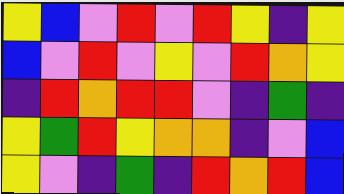[["yellow", "blue", "violet", "red", "violet", "red", "yellow", "indigo", "yellow"], ["blue", "violet", "red", "violet", "yellow", "violet", "red", "orange", "yellow"], ["indigo", "red", "orange", "red", "red", "violet", "indigo", "green", "indigo"], ["yellow", "green", "red", "yellow", "orange", "orange", "indigo", "violet", "blue"], ["yellow", "violet", "indigo", "green", "indigo", "red", "orange", "red", "blue"]]